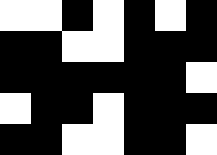[["white", "white", "black", "white", "black", "white", "black"], ["black", "black", "white", "white", "black", "black", "black"], ["black", "black", "black", "black", "black", "black", "white"], ["white", "black", "black", "white", "black", "black", "black"], ["black", "black", "white", "white", "black", "black", "white"]]